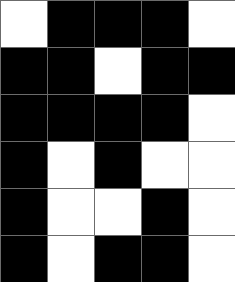[["white", "black", "black", "black", "white"], ["black", "black", "white", "black", "black"], ["black", "black", "black", "black", "white"], ["black", "white", "black", "white", "white"], ["black", "white", "white", "black", "white"], ["black", "white", "black", "black", "white"]]